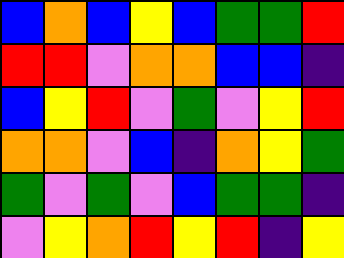[["blue", "orange", "blue", "yellow", "blue", "green", "green", "red"], ["red", "red", "violet", "orange", "orange", "blue", "blue", "indigo"], ["blue", "yellow", "red", "violet", "green", "violet", "yellow", "red"], ["orange", "orange", "violet", "blue", "indigo", "orange", "yellow", "green"], ["green", "violet", "green", "violet", "blue", "green", "green", "indigo"], ["violet", "yellow", "orange", "red", "yellow", "red", "indigo", "yellow"]]